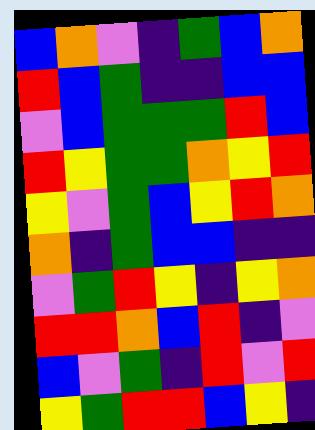[["blue", "orange", "violet", "indigo", "green", "blue", "orange"], ["red", "blue", "green", "indigo", "indigo", "blue", "blue"], ["violet", "blue", "green", "green", "green", "red", "blue"], ["red", "yellow", "green", "green", "orange", "yellow", "red"], ["yellow", "violet", "green", "blue", "yellow", "red", "orange"], ["orange", "indigo", "green", "blue", "blue", "indigo", "indigo"], ["violet", "green", "red", "yellow", "indigo", "yellow", "orange"], ["red", "red", "orange", "blue", "red", "indigo", "violet"], ["blue", "violet", "green", "indigo", "red", "violet", "red"], ["yellow", "green", "red", "red", "blue", "yellow", "indigo"]]